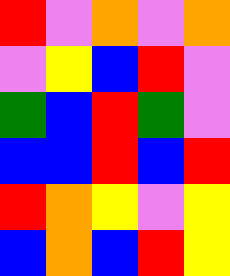[["red", "violet", "orange", "violet", "orange"], ["violet", "yellow", "blue", "red", "violet"], ["green", "blue", "red", "green", "violet"], ["blue", "blue", "red", "blue", "red"], ["red", "orange", "yellow", "violet", "yellow"], ["blue", "orange", "blue", "red", "yellow"]]